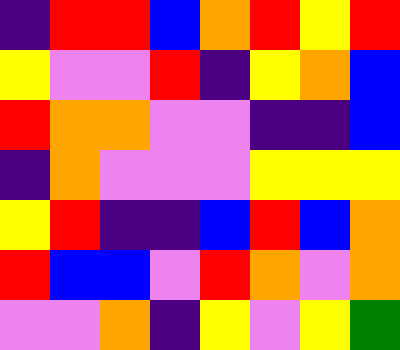[["indigo", "red", "red", "blue", "orange", "red", "yellow", "red"], ["yellow", "violet", "violet", "red", "indigo", "yellow", "orange", "blue"], ["red", "orange", "orange", "violet", "violet", "indigo", "indigo", "blue"], ["indigo", "orange", "violet", "violet", "violet", "yellow", "yellow", "yellow"], ["yellow", "red", "indigo", "indigo", "blue", "red", "blue", "orange"], ["red", "blue", "blue", "violet", "red", "orange", "violet", "orange"], ["violet", "violet", "orange", "indigo", "yellow", "violet", "yellow", "green"]]